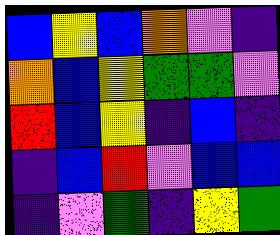[["blue", "yellow", "blue", "orange", "violet", "indigo"], ["orange", "blue", "yellow", "green", "green", "violet"], ["red", "blue", "yellow", "indigo", "blue", "indigo"], ["indigo", "blue", "red", "violet", "blue", "blue"], ["indigo", "violet", "green", "indigo", "yellow", "green"]]